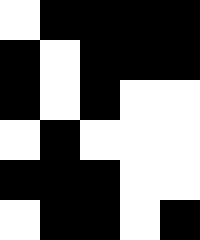[["white", "black", "black", "black", "black"], ["black", "white", "black", "black", "black"], ["black", "white", "black", "white", "white"], ["white", "black", "white", "white", "white"], ["black", "black", "black", "white", "white"], ["white", "black", "black", "white", "black"]]